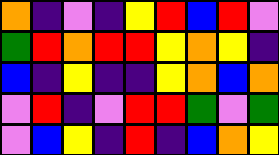[["orange", "indigo", "violet", "indigo", "yellow", "red", "blue", "red", "violet"], ["green", "red", "orange", "red", "red", "yellow", "orange", "yellow", "indigo"], ["blue", "indigo", "yellow", "indigo", "indigo", "yellow", "orange", "blue", "orange"], ["violet", "red", "indigo", "violet", "red", "red", "green", "violet", "green"], ["violet", "blue", "yellow", "indigo", "red", "indigo", "blue", "orange", "yellow"]]